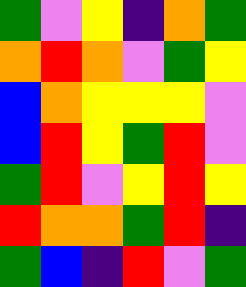[["green", "violet", "yellow", "indigo", "orange", "green"], ["orange", "red", "orange", "violet", "green", "yellow"], ["blue", "orange", "yellow", "yellow", "yellow", "violet"], ["blue", "red", "yellow", "green", "red", "violet"], ["green", "red", "violet", "yellow", "red", "yellow"], ["red", "orange", "orange", "green", "red", "indigo"], ["green", "blue", "indigo", "red", "violet", "green"]]